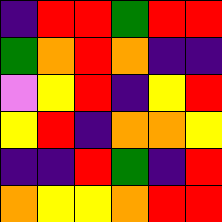[["indigo", "red", "red", "green", "red", "red"], ["green", "orange", "red", "orange", "indigo", "indigo"], ["violet", "yellow", "red", "indigo", "yellow", "red"], ["yellow", "red", "indigo", "orange", "orange", "yellow"], ["indigo", "indigo", "red", "green", "indigo", "red"], ["orange", "yellow", "yellow", "orange", "red", "red"]]